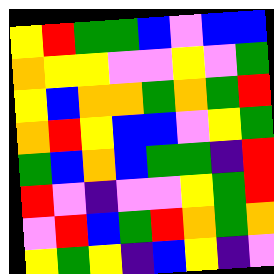[["yellow", "red", "green", "green", "blue", "violet", "blue", "blue"], ["orange", "yellow", "yellow", "violet", "violet", "yellow", "violet", "green"], ["yellow", "blue", "orange", "orange", "green", "orange", "green", "red"], ["orange", "red", "yellow", "blue", "blue", "violet", "yellow", "green"], ["green", "blue", "orange", "blue", "green", "green", "indigo", "red"], ["red", "violet", "indigo", "violet", "violet", "yellow", "green", "red"], ["violet", "red", "blue", "green", "red", "orange", "green", "orange"], ["yellow", "green", "yellow", "indigo", "blue", "yellow", "indigo", "violet"]]